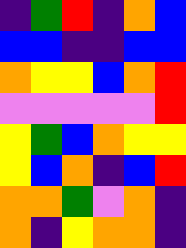[["indigo", "green", "red", "indigo", "orange", "blue"], ["blue", "blue", "indigo", "indigo", "blue", "blue"], ["orange", "yellow", "yellow", "blue", "orange", "red"], ["violet", "violet", "violet", "violet", "violet", "red"], ["yellow", "green", "blue", "orange", "yellow", "yellow"], ["yellow", "blue", "orange", "indigo", "blue", "red"], ["orange", "orange", "green", "violet", "orange", "indigo"], ["orange", "indigo", "yellow", "orange", "orange", "indigo"]]